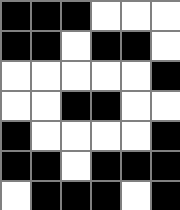[["black", "black", "black", "white", "white", "white"], ["black", "black", "white", "black", "black", "white"], ["white", "white", "white", "white", "white", "black"], ["white", "white", "black", "black", "white", "white"], ["black", "white", "white", "white", "white", "black"], ["black", "black", "white", "black", "black", "black"], ["white", "black", "black", "black", "white", "black"]]